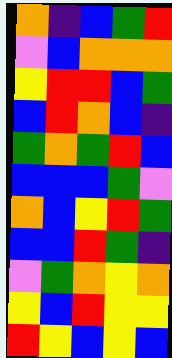[["orange", "indigo", "blue", "green", "red"], ["violet", "blue", "orange", "orange", "orange"], ["yellow", "red", "red", "blue", "green"], ["blue", "red", "orange", "blue", "indigo"], ["green", "orange", "green", "red", "blue"], ["blue", "blue", "blue", "green", "violet"], ["orange", "blue", "yellow", "red", "green"], ["blue", "blue", "red", "green", "indigo"], ["violet", "green", "orange", "yellow", "orange"], ["yellow", "blue", "red", "yellow", "yellow"], ["red", "yellow", "blue", "yellow", "blue"]]